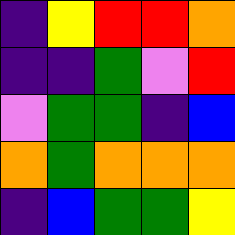[["indigo", "yellow", "red", "red", "orange"], ["indigo", "indigo", "green", "violet", "red"], ["violet", "green", "green", "indigo", "blue"], ["orange", "green", "orange", "orange", "orange"], ["indigo", "blue", "green", "green", "yellow"]]